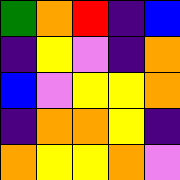[["green", "orange", "red", "indigo", "blue"], ["indigo", "yellow", "violet", "indigo", "orange"], ["blue", "violet", "yellow", "yellow", "orange"], ["indigo", "orange", "orange", "yellow", "indigo"], ["orange", "yellow", "yellow", "orange", "violet"]]